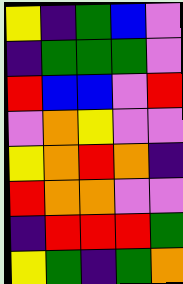[["yellow", "indigo", "green", "blue", "violet"], ["indigo", "green", "green", "green", "violet"], ["red", "blue", "blue", "violet", "red"], ["violet", "orange", "yellow", "violet", "violet"], ["yellow", "orange", "red", "orange", "indigo"], ["red", "orange", "orange", "violet", "violet"], ["indigo", "red", "red", "red", "green"], ["yellow", "green", "indigo", "green", "orange"]]